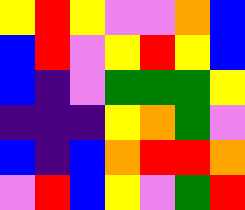[["yellow", "red", "yellow", "violet", "violet", "orange", "blue"], ["blue", "red", "violet", "yellow", "red", "yellow", "blue"], ["blue", "indigo", "violet", "green", "green", "green", "yellow"], ["indigo", "indigo", "indigo", "yellow", "orange", "green", "violet"], ["blue", "indigo", "blue", "orange", "red", "red", "orange"], ["violet", "red", "blue", "yellow", "violet", "green", "red"]]